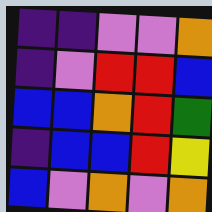[["indigo", "indigo", "violet", "violet", "orange"], ["indigo", "violet", "red", "red", "blue"], ["blue", "blue", "orange", "red", "green"], ["indigo", "blue", "blue", "red", "yellow"], ["blue", "violet", "orange", "violet", "orange"]]